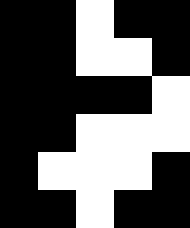[["black", "black", "white", "black", "black"], ["black", "black", "white", "white", "black"], ["black", "black", "black", "black", "white"], ["black", "black", "white", "white", "white"], ["black", "white", "white", "white", "black"], ["black", "black", "white", "black", "black"]]